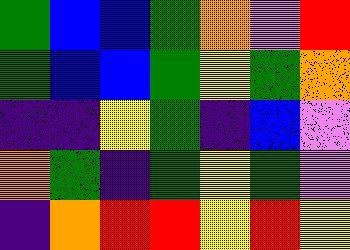[["green", "blue", "blue", "green", "orange", "violet", "red"], ["green", "blue", "blue", "green", "yellow", "green", "orange"], ["indigo", "indigo", "yellow", "green", "indigo", "blue", "violet"], ["orange", "green", "indigo", "green", "yellow", "green", "violet"], ["indigo", "orange", "red", "red", "yellow", "red", "yellow"]]